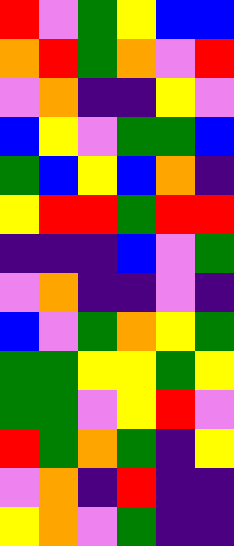[["red", "violet", "green", "yellow", "blue", "blue"], ["orange", "red", "green", "orange", "violet", "red"], ["violet", "orange", "indigo", "indigo", "yellow", "violet"], ["blue", "yellow", "violet", "green", "green", "blue"], ["green", "blue", "yellow", "blue", "orange", "indigo"], ["yellow", "red", "red", "green", "red", "red"], ["indigo", "indigo", "indigo", "blue", "violet", "green"], ["violet", "orange", "indigo", "indigo", "violet", "indigo"], ["blue", "violet", "green", "orange", "yellow", "green"], ["green", "green", "yellow", "yellow", "green", "yellow"], ["green", "green", "violet", "yellow", "red", "violet"], ["red", "green", "orange", "green", "indigo", "yellow"], ["violet", "orange", "indigo", "red", "indigo", "indigo"], ["yellow", "orange", "violet", "green", "indigo", "indigo"]]